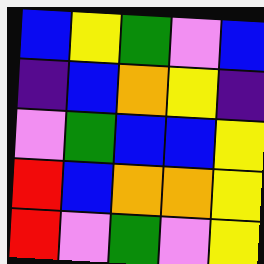[["blue", "yellow", "green", "violet", "blue"], ["indigo", "blue", "orange", "yellow", "indigo"], ["violet", "green", "blue", "blue", "yellow"], ["red", "blue", "orange", "orange", "yellow"], ["red", "violet", "green", "violet", "yellow"]]